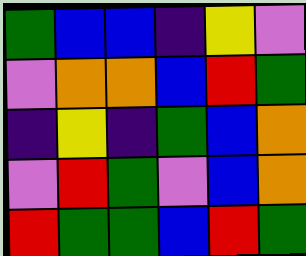[["green", "blue", "blue", "indigo", "yellow", "violet"], ["violet", "orange", "orange", "blue", "red", "green"], ["indigo", "yellow", "indigo", "green", "blue", "orange"], ["violet", "red", "green", "violet", "blue", "orange"], ["red", "green", "green", "blue", "red", "green"]]